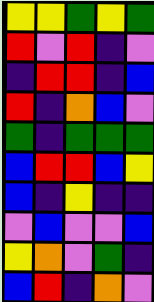[["yellow", "yellow", "green", "yellow", "green"], ["red", "violet", "red", "indigo", "violet"], ["indigo", "red", "red", "indigo", "blue"], ["red", "indigo", "orange", "blue", "violet"], ["green", "indigo", "green", "green", "green"], ["blue", "red", "red", "blue", "yellow"], ["blue", "indigo", "yellow", "indigo", "indigo"], ["violet", "blue", "violet", "violet", "blue"], ["yellow", "orange", "violet", "green", "indigo"], ["blue", "red", "indigo", "orange", "violet"]]